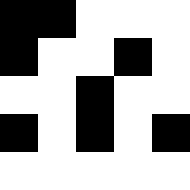[["black", "black", "white", "white", "white"], ["black", "white", "white", "black", "white"], ["white", "white", "black", "white", "white"], ["black", "white", "black", "white", "black"], ["white", "white", "white", "white", "white"]]